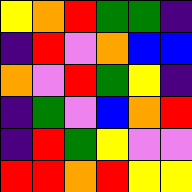[["yellow", "orange", "red", "green", "green", "indigo"], ["indigo", "red", "violet", "orange", "blue", "blue"], ["orange", "violet", "red", "green", "yellow", "indigo"], ["indigo", "green", "violet", "blue", "orange", "red"], ["indigo", "red", "green", "yellow", "violet", "violet"], ["red", "red", "orange", "red", "yellow", "yellow"]]